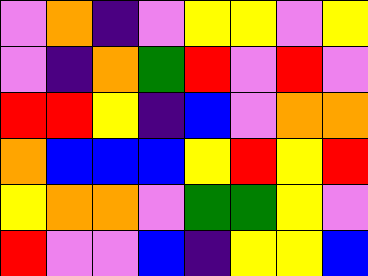[["violet", "orange", "indigo", "violet", "yellow", "yellow", "violet", "yellow"], ["violet", "indigo", "orange", "green", "red", "violet", "red", "violet"], ["red", "red", "yellow", "indigo", "blue", "violet", "orange", "orange"], ["orange", "blue", "blue", "blue", "yellow", "red", "yellow", "red"], ["yellow", "orange", "orange", "violet", "green", "green", "yellow", "violet"], ["red", "violet", "violet", "blue", "indigo", "yellow", "yellow", "blue"]]